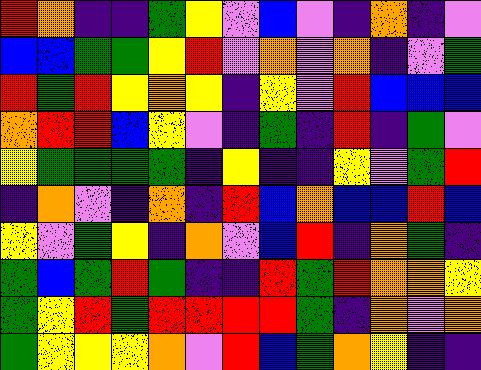[["red", "orange", "indigo", "indigo", "green", "yellow", "violet", "blue", "violet", "indigo", "orange", "indigo", "violet"], ["blue", "blue", "green", "green", "yellow", "red", "violet", "orange", "violet", "orange", "indigo", "violet", "green"], ["red", "green", "red", "yellow", "orange", "yellow", "indigo", "yellow", "violet", "red", "blue", "blue", "blue"], ["orange", "red", "red", "blue", "yellow", "violet", "indigo", "green", "indigo", "red", "indigo", "green", "violet"], ["yellow", "green", "green", "green", "green", "indigo", "yellow", "indigo", "indigo", "yellow", "violet", "green", "red"], ["indigo", "orange", "violet", "indigo", "orange", "indigo", "red", "blue", "orange", "blue", "blue", "red", "blue"], ["yellow", "violet", "green", "yellow", "indigo", "orange", "violet", "blue", "red", "indigo", "orange", "green", "indigo"], ["green", "blue", "green", "red", "green", "indigo", "indigo", "red", "green", "red", "orange", "orange", "yellow"], ["green", "yellow", "red", "green", "red", "red", "red", "red", "green", "indigo", "orange", "violet", "orange"], ["green", "yellow", "yellow", "yellow", "orange", "violet", "red", "blue", "green", "orange", "yellow", "indigo", "indigo"]]